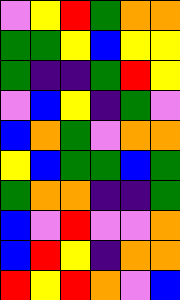[["violet", "yellow", "red", "green", "orange", "orange"], ["green", "green", "yellow", "blue", "yellow", "yellow"], ["green", "indigo", "indigo", "green", "red", "yellow"], ["violet", "blue", "yellow", "indigo", "green", "violet"], ["blue", "orange", "green", "violet", "orange", "orange"], ["yellow", "blue", "green", "green", "blue", "green"], ["green", "orange", "orange", "indigo", "indigo", "green"], ["blue", "violet", "red", "violet", "violet", "orange"], ["blue", "red", "yellow", "indigo", "orange", "orange"], ["red", "yellow", "red", "orange", "violet", "blue"]]